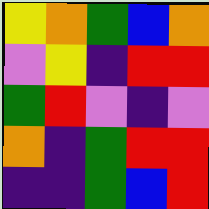[["yellow", "orange", "green", "blue", "orange"], ["violet", "yellow", "indigo", "red", "red"], ["green", "red", "violet", "indigo", "violet"], ["orange", "indigo", "green", "red", "red"], ["indigo", "indigo", "green", "blue", "red"]]